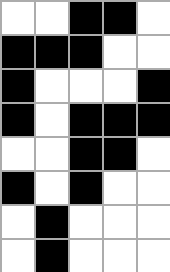[["white", "white", "black", "black", "white"], ["black", "black", "black", "white", "white"], ["black", "white", "white", "white", "black"], ["black", "white", "black", "black", "black"], ["white", "white", "black", "black", "white"], ["black", "white", "black", "white", "white"], ["white", "black", "white", "white", "white"], ["white", "black", "white", "white", "white"]]